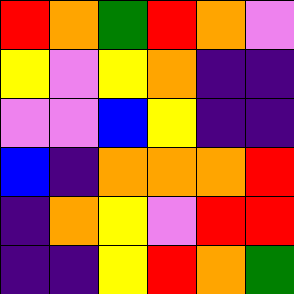[["red", "orange", "green", "red", "orange", "violet"], ["yellow", "violet", "yellow", "orange", "indigo", "indigo"], ["violet", "violet", "blue", "yellow", "indigo", "indigo"], ["blue", "indigo", "orange", "orange", "orange", "red"], ["indigo", "orange", "yellow", "violet", "red", "red"], ["indigo", "indigo", "yellow", "red", "orange", "green"]]